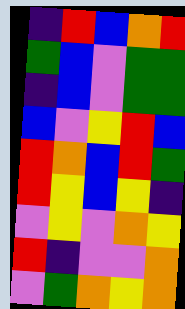[["indigo", "red", "blue", "orange", "red"], ["green", "blue", "violet", "green", "green"], ["indigo", "blue", "violet", "green", "green"], ["blue", "violet", "yellow", "red", "blue"], ["red", "orange", "blue", "red", "green"], ["red", "yellow", "blue", "yellow", "indigo"], ["violet", "yellow", "violet", "orange", "yellow"], ["red", "indigo", "violet", "violet", "orange"], ["violet", "green", "orange", "yellow", "orange"]]